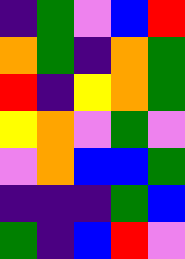[["indigo", "green", "violet", "blue", "red"], ["orange", "green", "indigo", "orange", "green"], ["red", "indigo", "yellow", "orange", "green"], ["yellow", "orange", "violet", "green", "violet"], ["violet", "orange", "blue", "blue", "green"], ["indigo", "indigo", "indigo", "green", "blue"], ["green", "indigo", "blue", "red", "violet"]]